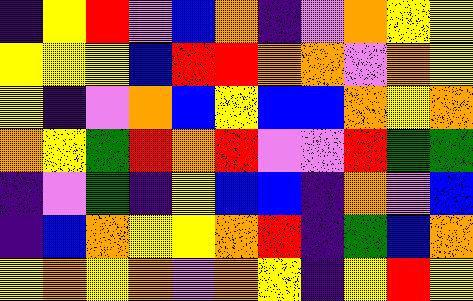[["indigo", "yellow", "red", "violet", "blue", "orange", "indigo", "violet", "orange", "yellow", "yellow"], ["yellow", "yellow", "yellow", "blue", "red", "red", "orange", "orange", "violet", "orange", "yellow"], ["yellow", "indigo", "violet", "orange", "blue", "yellow", "blue", "blue", "orange", "yellow", "orange"], ["orange", "yellow", "green", "red", "orange", "red", "violet", "violet", "red", "green", "green"], ["indigo", "violet", "green", "indigo", "yellow", "blue", "blue", "indigo", "orange", "violet", "blue"], ["indigo", "blue", "orange", "yellow", "yellow", "orange", "red", "indigo", "green", "blue", "orange"], ["yellow", "orange", "yellow", "orange", "violet", "orange", "yellow", "indigo", "yellow", "red", "yellow"]]